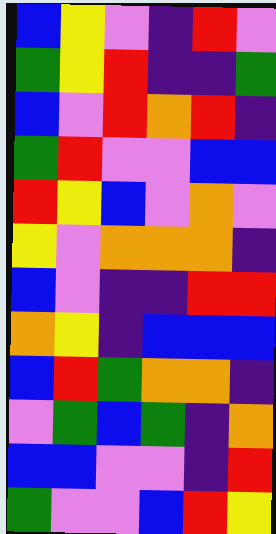[["blue", "yellow", "violet", "indigo", "red", "violet"], ["green", "yellow", "red", "indigo", "indigo", "green"], ["blue", "violet", "red", "orange", "red", "indigo"], ["green", "red", "violet", "violet", "blue", "blue"], ["red", "yellow", "blue", "violet", "orange", "violet"], ["yellow", "violet", "orange", "orange", "orange", "indigo"], ["blue", "violet", "indigo", "indigo", "red", "red"], ["orange", "yellow", "indigo", "blue", "blue", "blue"], ["blue", "red", "green", "orange", "orange", "indigo"], ["violet", "green", "blue", "green", "indigo", "orange"], ["blue", "blue", "violet", "violet", "indigo", "red"], ["green", "violet", "violet", "blue", "red", "yellow"]]